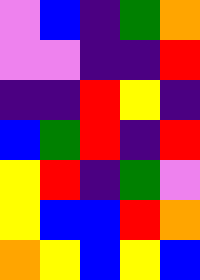[["violet", "blue", "indigo", "green", "orange"], ["violet", "violet", "indigo", "indigo", "red"], ["indigo", "indigo", "red", "yellow", "indigo"], ["blue", "green", "red", "indigo", "red"], ["yellow", "red", "indigo", "green", "violet"], ["yellow", "blue", "blue", "red", "orange"], ["orange", "yellow", "blue", "yellow", "blue"]]